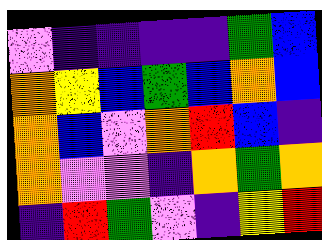[["violet", "indigo", "indigo", "indigo", "indigo", "green", "blue"], ["orange", "yellow", "blue", "green", "blue", "orange", "blue"], ["orange", "blue", "violet", "orange", "red", "blue", "indigo"], ["orange", "violet", "violet", "indigo", "orange", "green", "orange"], ["indigo", "red", "green", "violet", "indigo", "yellow", "red"]]